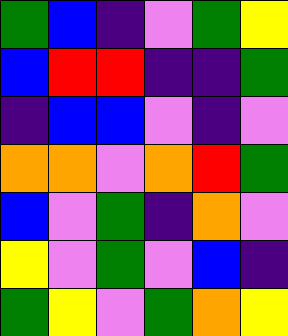[["green", "blue", "indigo", "violet", "green", "yellow"], ["blue", "red", "red", "indigo", "indigo", "green"], ["indigo", "blue", "blue", "violet", "indigo", "violet"], ["orange", "orange", "violet", "orange", "red", "green"], ["blue", "violet", "green", "indigo", "orange", "violet"], ["yellow", "violet", "green", "violet", "blue", "indigo"], ["green", "yellow", "violet", "green", "orange", "yellow"]]